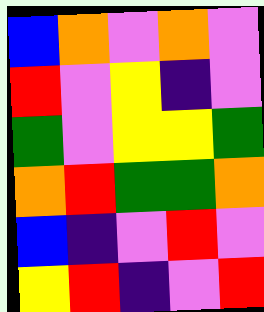[["blue", "orange", "violet", "orange", "violet"], ["red", "violet", "yellow", "indigo", "violet"], ["green", "violet", "yellow", "yellow", "green"], ["orange", "red", "green", "green", "orange"], ["blue", "indigo", "violet", "red", "violet"], ["yellow", "red", "indigo", "violet", "red"]]